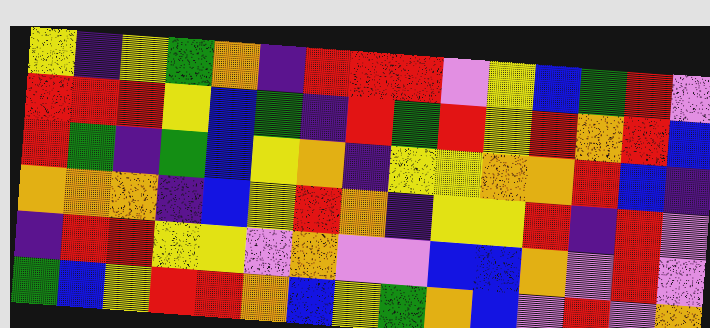[["yellow", "indigo", "yellow", "green", "orange", "indigo", "red", "red", "red", "violet", "yellow", "blue", "green", "red", "violet"], ["red", "red", "red", "yellow", "blue", "green", "indigo", "red", "green", "red", "yellow", "red", "orange", "red", "blue"], ["red", "green", "indigo", "green", "blue", "yellow", "orange", "indigo", "yellow", "yellow", "orange", "orange", "red", "blue", "indigo"], ["orange", "orange", "orange", "indigo", "blue", "yellow", "red", "orange", "indigo", "yellow", "yellow", "red", "indigo", "red", "violet"], ["indigo", "red", "red", "yellow", "yellow", "violet", "orange", "violet", "violet", "blue", "blue", "orange", "violet", "red", "violet"], ["green", "blue", "yellow", "red", "red", "orange", "blue", "yellow", "green", "orange", "blue", "violet", "red", "violet", "orange"]]